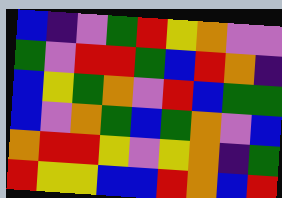[["blue", "indigo", "violet", "green", "red", "yellow", "orange", "violet", "violet"], ["green", "violet", "red", "red", "green", "blue", "red", "orange", "indigo"], ["blue", "yellow", "green", "orange", "violet", "red", "blue", "green", "green"], ["blue", "violet", "orange", "green", "blue", "green", "orange", "violet", "blue"], ["orange", "red", "red", "yellow", "violet", "yellow", "orange", "indigo", "green"], ["red", "yellow", "yellow", "blue", "blue", "red", "orange", "blue", "red"]]